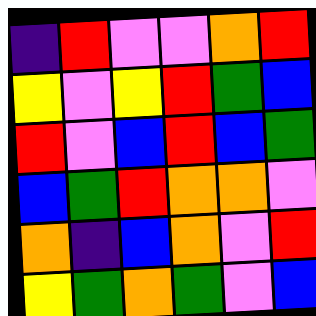[["indigo", "red", "violet", "violet", "orange", "red"], ["yellow", "violet", "yellow", "red", "green", "blue"], ["red", "violet", "blue", "red", "blue", "green"], ["blue", "green", "red", "orange", "orange", "violet"], ["orange", "indigo", "blue", "orange", "violet", "red"], ["yellow", "green", "orange", "green", "violet", "blue"]]